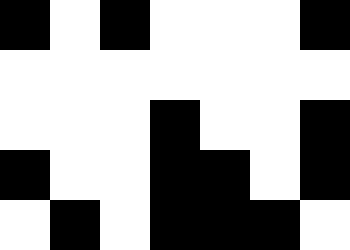[["black", "white", "black", "white", "white", "white", "black"], ["white", "white", "white", "white", "white", "white", "white"], ["white", "white", "white", "black", "white", "white", "black"], ["black", "white", "white", "black", "black", "white", "black"], ["white", "black", "white", "black", "black", "black", "white"]]